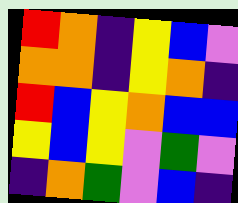[["red", "orange", "indigo", "yellow", "blue", "violet"], ["orange", "orange", "indigo", "yellow", "orange", "indigo"], ["red", "blue", "yellow", "orange", "blue", "blue"], ["yellow", "blue", "yellow", "violet", "green", "violet"], ["indigo", "orange", "green", "violet", "blue", "indigo"]]